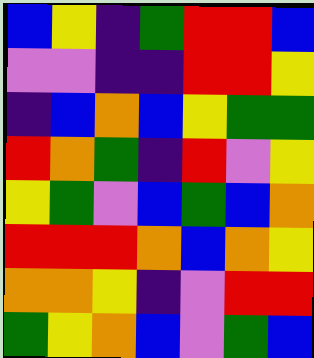[["blue", "yellow", "indigo", "green", "red", "red", "blue"], ["violet", "violet", "indigo", "indigo", "red", "red", "yellow"], ["indigo", "blue", "orange", "blue", "yellow", "green", "green"], ["red", "orange", "green", "indigo", "red", "violet", "yellow"], ["yellow", "green", "violet", "blue", "green", "blue", "orange"], ["red", "red", "red", "orange", "blue", "orange", "yellow"], ["orange", "orange", "yellow", "indigo", "violet", "red", "red"], ["green", "yellow", "orange", "blue", "violet", "green", "blue"]]